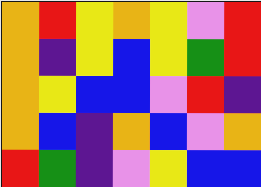[["orange", "red", "yellow", "orange", "yellow", "violet", "red"], ["orange", "indigo", "yellow", "blue", "yellow", "green", "red"], ["orange", "yellow", "blue", "blue", "violet", "red", "indigo"], ["orange", "blue", "indigo", "orange", "blue", "violet", "orange"], ["red", "green", "indigo", "violet", "yellow", "blue", "blue"]]